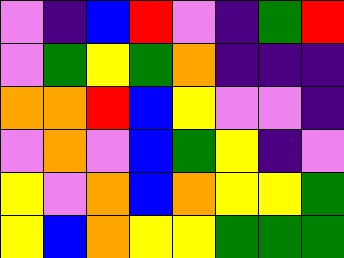[["violet", "indigo", "blue", "red", "violet", "indigo", "green", "red"], ["violet", "green", "yellow", "green", "orange", "indigo", "indigo", "indigo"], ["orange", "orange", "red", "blue", "yellow", "violet", "violet", "indigo"], ["violet", "orange", "violet", "blue", "green", "yellow", "indigo", "violet"], ["yellow", "violet", "orange", "blue", "orange", "yellow", "yellow", "green"], ["yellow", "blue", "orange", "yellow", "yellow", "green", "green", "green"]]